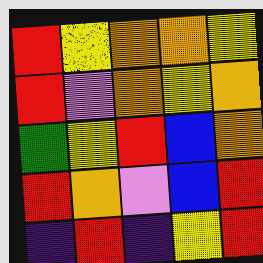[["red", "yellow", "orange", "orange", "yellow"], ["red", "violet", "orange", "yellow", "orange"], ["green", "yellow", "red", "blue", "orange"], ["red", "orange", "violet", "blue", "red"], ["indigo", "red", "indigo", "yellow", "red"]]